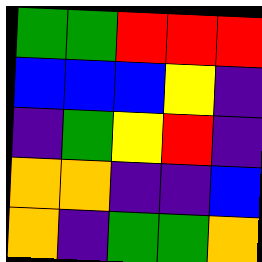[["green", "green", "red", "red", "red"], ["blue", "blue", "blue", "yellow", "indigo"], ["indigo", "green", "yellow", "red", "indigo"], ["orange", "orange", "indigo", "indigo", "blue"], ["orange", "indigo", "green", "green", "orange"]]